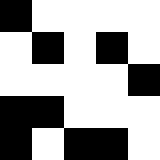[["black", "white", "white", "white", "white"], ["white", "black", "white", "black", "white"], ["white", "white", "white", "white", "black"], ["black", "black", "white", "white", "white"], ["black", "white", "black", "black", "white"]]